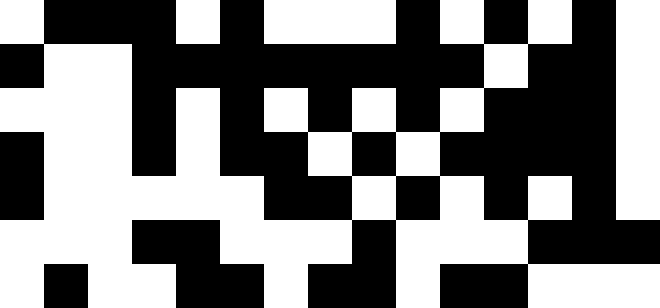[["white", "black", "black", "black", "white", "black", "white", "white", "white", "black", "white", "black", "white", "black", "white"], ["black", "white", "white", "black", "black", "black", "black", "black", "black", "black", "black", "white", "black", "black", "white"], ["white", "white", "white", "black", "white", "black", "white", "black", "white", "black", "white", "black", "black", "black", "white"], ["black", "white", "white", "black", "white", "black", "black", "white", "black", "white", "black", "black", "black", "black", "white"], ["black", "white", "white", "white", "white", "white", "black", "black", "white", "black", "white", "black", "white", "black", "white"], ["white", "white", "white", "black", "black", "white", "white", "white", "black", "white", "white", "white", "black", "black", "black"], ["white", "black", "white", "white", "black", "black", "white", "black", "black", "white", "black", "black", "white", "white", "white"]]